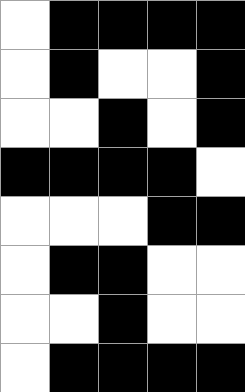[["white", "black", "black", "black", "black"], ["white", "black", "white", "white", "black"], ["white", "white", "black", "white", "black"], ["black", "black", "black", "black", "white"], ["white", "white", "white", "black", "black"], ["white", "black", "black", "white", "white"], ["white", "white", "black", "white", "white"], ["white", "black", "black", "black", "black"]]